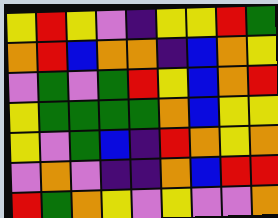[["yellow", "red", "yellow", "violet", "indigo", "yellow", "yellow", "red", "green"], ["orange", "red", "blue", "orange", "orange", "indigo", "blue", "orange", "yellow"], ["violet", "green", "violet", "green", "red", "yellow", "blue", "orange", "red"], ["yellow", "green", "green", "green", "green", "orange", "blue", "yellow", "yellow"], ["yellow", "violet", "green", "blue", "indigo", "red", "orange", "yellow", "orange"], ["violet", "orange", "violet", "indigo", "indigo", "orange", "blue", "red", "red"], ["red", "green", "orange", "yellow", "violet", "yellow", "violet", "violet", "orange"]]